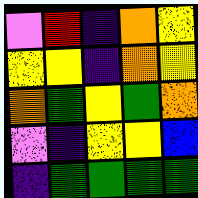[["violet", "red", "indigo", "orange", "yellow"], ["yellow", "yellow", "indigo", "orange", "yellow"], ["orange", "green", "yellow", "green", "orange"], ["violet", "indigo", "yellow", "yellow", "blue"], ["indigo", "green", "green", "green", "green"]]